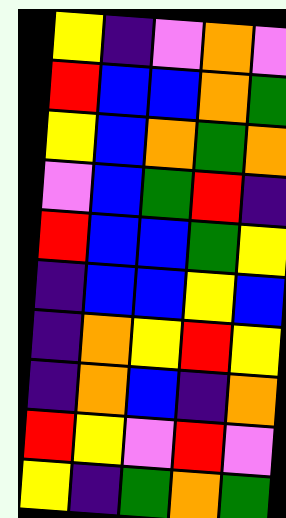[["yellow", "indigo", "violet", "orange", "violet"], ["red", "blue", "blue", "orange", "green"], ["yellow", "blue", "orange", "green", "orange"], ["violet", "blue", "green", "red", "indigo"], ["red", "blue", "blue", "green", "yellow"], ["indigo", "blue", "blue", "yellow", "blue"], ["indigo", "orange", "yellow", "red", "yellow"], ["indigo", "orange", "blue", "indigo", "orange"], ["red", "yellow", "violet", "red", "violet"], ["yellow", "indigo", "green", "orange", "green"]]